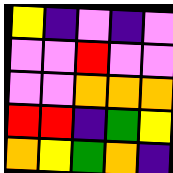[["yellow", "indigo", "violet", "indigo", "violet"], ["violet", "violet", "red", "violet", "violet"], ["violet", "violet", "orange", "orange", "orange"], ["red", "red", "indigo", "green", "yellow"], ["orange", "yellow", "green", "orange", "indigo"]]